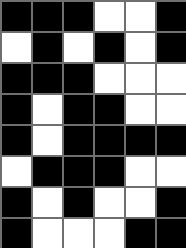[["black", "black", "black", "white", "white", "black"], ["white", "black", "white", "black", "white", "black"], ["black", "black", "black", "white", "white", "white"], ["black", "white", "black", "black", "white", "white"], ["black", "white", "black", "black", "black", "black"], ["white", "black", "black", "black", "white", "white"], ["black", "white", "black", "white", "white", "black"], ["black", "white", "white", "white", "black", "black"]]